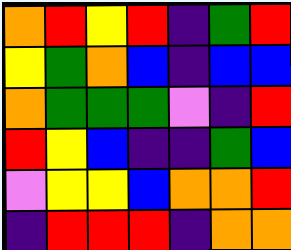[["orange", "red", "yellow", "red", "indigo", "green", "red"], ["yellow", "green", "orange", "blue", "indigo", "blue", "blue"], ["orange", "green", "green", "green", "violet", "indigo", "red"], ["red", "yellow", "blue", "indigo", "indigo", "green", "blue"], ["violet", "yellow", "yellow", "blue", "orange", "orange", "red"], ["indigo", "red", "red", "red", "indigo", "orange", "orange"]]